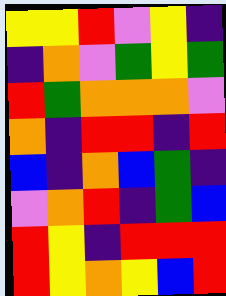[["yellow", "yellow", "red", "violet", "yellow", "indigo"], ["indigo", "orange", "violet", "green", "yellow", "green"], ["red", "green", "orange", "orange", "orange", "violet"], ["orange", "indigo", "red", "red", "indigo", "red"], ["blue", "indigo", "orange", "blue", "green", "indigo"], ["violet", "orange", "red", "indigo", "green", "blue"], ["red", "yellow", "indigo", "red", "red", "red"], ["red", "yellow", "orange", "yellow", "blue", "red"]]